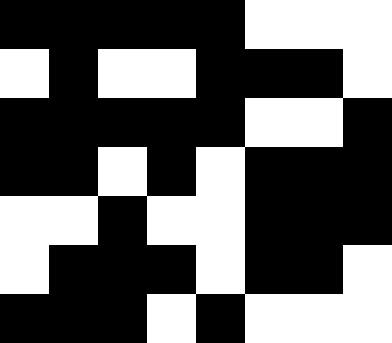[["black", "black", "black", "black", "black", "white", "white", "white"], ["white", "black", "white", "white", "black", "black", "black", "white"], ["black", "black", "black", "black", "black", "white", "white", "black"], ["black", "black", "white", "black", "white", "black", "black", "black"], ["white", "white", "black", "white", "white", "black", "black", "black"], ["white", "black", "black", "black", "white", "black", "black", "white"], ["black", "black", "black", "white", "black", "white", "white", "white"]]